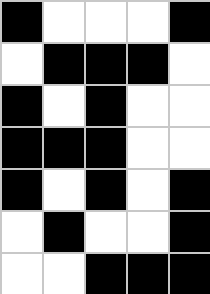[["black", "white", "white", "white", "black"], ["white", "black", "black", "black", "white"], ["black", "white", "black", "white", "white"], ["black", "black", "black", "white", "white"], ["black", "white", "black", "white", "black"], ["white", "black", "white", "white", "black"], ["white", "white", "black", "black", "black"]]